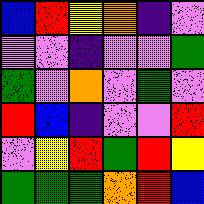[["blue", "red", "yellow", "orange", "indigo", "violet"], ["violet", "violet", "indigo", "violet", "violet", "green"], ["green", "violet", "orange", "violet", "green", "violet"], ["red", "blue", "indigo", "violet", "violet", "red"], ["violet", "yellow", "red", "green", "red", "yellow"], ["green", "green", "green", "orange", "red", "blue"]]